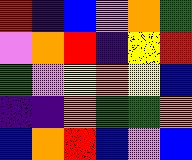[["red", "indigo", "blue", "violet", "orange", "green"], ["violet", "orange", "red", "indigo", "yellow", "red"], ["green", "violet", "yellow", "orange", "yellow", "blue"], ["indigo", "indigo", "orange", "green", "green", "orange"], ["blue", "orange", "red", "blue", "violet", "blue"]]